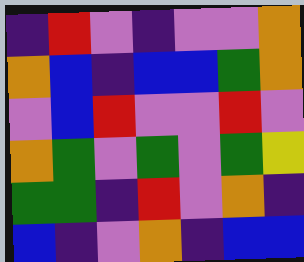[["indigo", "red", "violet", "indigo", "violet", "violet", "orange"], ["orange", "blue", "indigo", "blue", "blue", "green", "orange"], ["violet", "blue", "red", "violet", "violet", "red", "violet"], ["orange", "green", "violet", "green", "violet", "green", "yellow"], ["green", "green", "indigo", "red", "violet", "orange", "indigo"], ["blue", "indigo", "violet", "orange", "indigo", "blue", "blue"]]